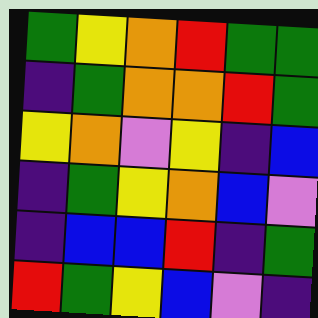[["green", "yellow", "orange", "red", "green", "green"], ["indigo", "green", "orange", "orange", "red", "green"], ["yellow", "orange", "violet", "yellow", "indigo", "blue"], ["indigo", "green", "yellow", "orange", "blue", "violet"], ["indigo", "blue", "blue", "red", "indigo", "green"], ["red", "green", "yellow", "blue", "violet", "indigo"]]